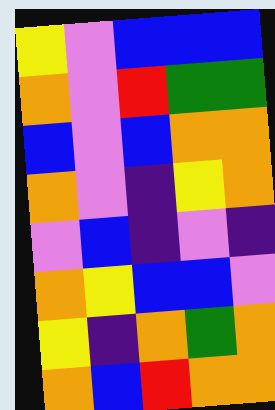[["yellow", "violet", "blue", "blue", "blue"], ["orange", "violet", "red", "green", "green"], ["blue", "violet", "blue", "orange", "orange"], ["orange", "violet", "indigo", "yellow", "orange"], ["violet", "blue", "indigo", "violet", "indigo"], ["orange", "yellow", "blue", "blue", "violet"], ["yellow", "indigo", "orange", "green", "orange"], ["orange", "blue", "red", "orange", "orange"]]